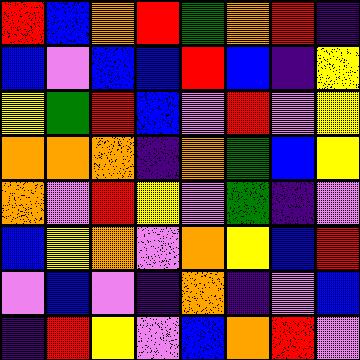[["red", "blue", "orange", "red", "green", "orange", "red", "indigo"], ["blue", "violet", "blue", "blue", "red", "blue", "indigo", "yellow"], ["yellow", "green", "red", "blue", "violet", "red", "violet", "yellow"], ["orange", "orange", "orange", "indigo", "orange", "green", "blue", "yellow"], ["orange", "violet", "red", "yellow", "violet", "green", "indigo", "violet"], ["blue", "yellow", "orange", "violet", "orange", "yellow", "blue", "red"], ["violet", "blue", "violet", "indigo", "orange", "indigo", "violet", "blue"], ["indigo", "red", "yellow", "violet", "blue", "orange", "red", "violet"]]